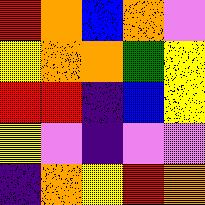[["red", "orange", "blue", "orange", "violet"], ["yellow", "orange", "orange", "green", "yellow"], ["red", "red", "indigo", "blue", "yellow"], ["yellow", "violet", "indigo", "violet", "violet"], ["indigo", "orange", "yellow", "red", "orange"]]